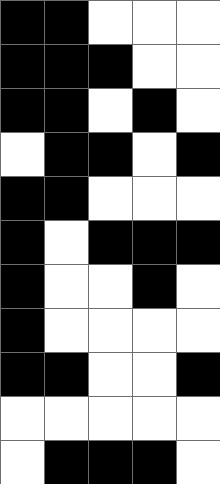[["black", "black", "white", "white", "white"], ["black", "black", "black", "white", "white"], ["black", "black", "white", "black", "white"], ["white", "black", "black", "white", "black"], ["black", "black", "white", "white", "white"], ["black", "white", "black", "black", "black"], ["black", "white", "white", "black", "white"], ["black", "white", "white", "white", "white"], ["black", "black", "white", "white", "black"], ["white", "white", "white", "white", "white"], ["white", "black", "black", "black", "white"]]